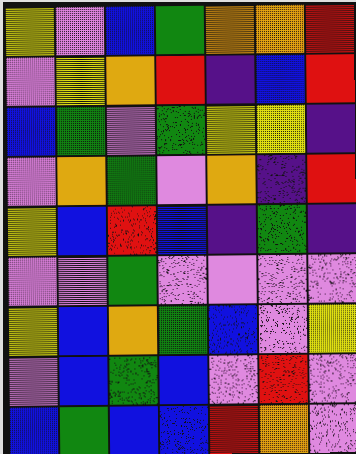[["yellow", "violet", "blue", "green", "orange", "orange", "red"], ["violet", "yellow", "orange", "red", "indigo", "blue", "red"], ["blue", "green", "violet", "green", "yellow", "yellow", "indigo"], ["violet", "orange", "green", "violet", "orange", "indigo", "red"], ["yellow", "blue", "red", "blue", "indigo", "green", "indigo"], ["violet", "violet", "green", "violet", "violet", "violet", "violet"], ["yellow", "blue", "orange", "green", "blue", "violet", "yellow"], ["violet", "blue", "green", "blue", "violet", "red", "violet"], ["blue", "green", "blue", "blue", "red", "orange", "violet"]]